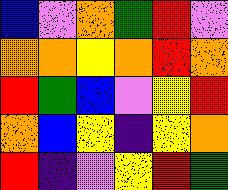[["blue", "violet", "orange", "green", "red", "violet"], ["orange", "orange", "yellow", "orange", "red", "orange"], ["red", "green", "blue", "violet", "yellow", "red"], ["orange", "blue", "yellow", "indigo", "yellow", "orange"], ["red", "indigo", "violet", "yellow", "red", "green"]]